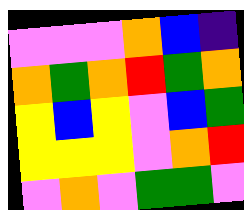[["violet", "violet", "violet", "orange", "blue", "indigo"], ["orange", "green", "orange", "red", "green", "orange"], ["yellow", "blue", "yellow", "violet", "blue", "green"], ["yellow", "yellow", "yellow", "violet", "orange", "red"], ["violet", "orange", "violet", "green", "green", "violet"]]